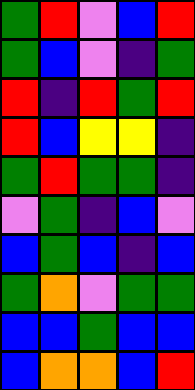[["green", "red", "violet", "blue", "red"], ["green", "blue", "violet", "indigo", "green"], ["red", "indigo", "red", "green", "red"], ["red", "blue", "yellow", "yellow", "indigo"], ["green", "red", "green", "green", "indigo"], ["violet", "green", "indigo", "blue", "violet"], ["blue", "green", "blue", "indigo", "blue"], ["green", "orange", "violet", "green", "green"], ["blue", "blue", "green", "blue", "blue"], ["blue", "orange", "orange", "blue", "red"]]